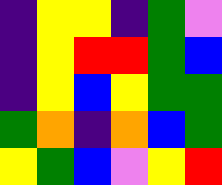[["indigo", "yellow", "yellow", "indigo", "green", "violet"], ["indigo", "yellow", "red", "red", "green", "blue"], ["indigo", "yellow", "blue", "yellow", "green", "green"], ["green", "orange", "indigo", "orange", "blue", "green"], ["yellow", "green", "blue", "violet", "yellow", "red"]]